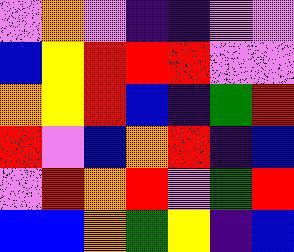[["violet", "orange", "violet", "indigo", "indigo", "violet", "violet"], ["blue", "yellow", "red", "red", "red", "violet", "violet"], ["orange", "yellow", "red", "blue", "indigo", "green", "red"], ["red", "violet", "blue", "orange", "red", "indigo", "blue"], ["violet", "red", "orange", "red", "violet", "green", "red"], ["blue", "blue", "orange", "green", "yellow", "indigo", "blue"]]